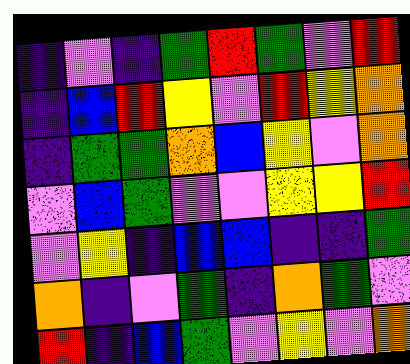[["indigo", "violet", "indigo", "green", "red", "green", "violet", "red"], ["indigo", "blue", "red", "yellow", "violet", "red", "yellow", "orange"], ["indigo", "green", "green", "orange", "blue", "yellow", "violet", "orange"], ["violet", "blue", "green", "violet", "violet", "yellow", "yellow", "red"], ["violet", "yellow", "indigo", "blue", "blue", "indigo", "indigo", "green"], ["orange", "indigo", "violet", "green", "indigo", "orange", "green", "violet"], ["red", "indigo", "blue", "green", "violet", "yellow", "violet", "orange"]]